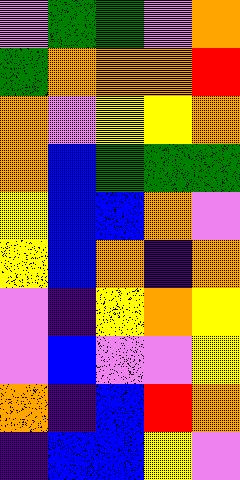[["violet", "green", "green", "violet", "orange"], ["green", "orange", "orange", "orange", "red"], ["orange", "violet", "yellow", "yellow", "orange"], ["orange", "blue", "green", "green", "green"], ["yellow", "blue", "blue", "orange", "violet"], ["yellow", "blue", "orange", "indigo", "orange"], ["violet", "indigo", "yellow", "orange", "yellow"], ["violet", "blue", "violet", "violet", "yellow"], ["orange", "indigo", "blue", "red", "orange"], ["indigo", "blue", "blue", "yellow", "violet"]]